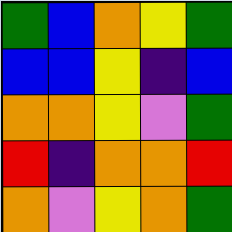[["green", "blue", "orange", "yellow", "green"], ["blue", "blue", "yellow", "indigo", "blue"], ["orange", "orange", "yellow", "violet", "green"], ["red", "indigo", "orange", "orange", "red"], ["orange", "violet", "yellow", "orange", "green"]]